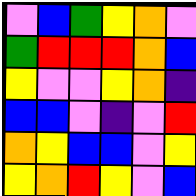[["violet", "blue", "green", "yellow", "orange", "violet"], ["green", "red", "red", "red", "orange", "blue"], ["yellow", "violet", "violet", "yellow", "orange", "indigo"], ["blue", "blue", "violet", "indigo", "violet", "red"], ["orange", "yellow", "blue", "blue", "violet", "yellow"], ["yellow", "orange", "red", "yellow", "violet", "blue"]]